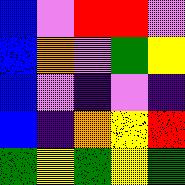[["blue", "violet", "red", "red", "violet"], ["blue", "orange", "violet", "green", "yellow"], ["blue", "violet", "indigo", "violet", "indigo"], ["blue", "indigo", "orange", "yellow", "red"], ["green", "yellow", "green", "yellow", "green"]]